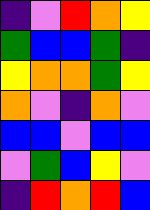[["indigo", "violet", "red", "orange", "yellow"], ["green", "blue", "blue", "green", "indigo"], ["yellow", "orange", "orange", "green", "yellow"], ["orange", "violet", "indigo", "orange", "violet"], ["blue", "blue", "violet", "blue", "blue"], ["violet", "green", "blue", "yellow", "violet"], ["indigo", "red", "orange", "red", "blue"]]